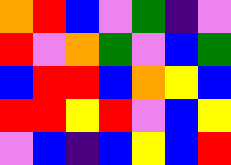[["orange", "red", "blue", "violet", "green", "indigo", "violet"], ["red", "violet", "orange", "green", "violet", "blue", "green"], ["blue", "red", "red", "blue", "orange", "yellow", "blue"], ["red", "red", "yellow", "red", "violet", "blue", "yellow"], ["violet", "blue", "indigo", "blue", "yellow", "blue", "red"]]